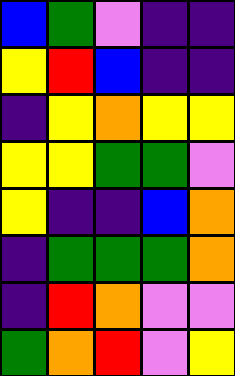[["blue", "green", "violet", "indigo", "indigo"], ["yellow", "red", "blue", "indigo", "indigo"], ["indigo", "yellow", "orange", "yellow", "yellow"], ["yellow", "yellow", "green", "green", "violet"], ["yellow", "indigo", "indigo", "blue", "orange"], ["indigo", "green", "green", "green", "orange"], ["indigo", "red", "orange", "violet", "violet"], ["green", "orange", "red", "violet", "yellow"]]